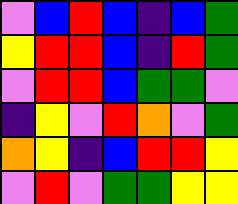[["violet", "blue", "red", "blue", "indigo", "blue", "green"], ["yellow", "red", "red", "blue", "indigo", "red", "green"], ["violet", "red", "red", "blue", "green", "green", "violet"], ["indigo", "yellow", "violet", "red", "orange", "violet", "green"], ["orange", "yellow", "indigo", "blue", "red", "red", "yellow"], ["violet", "red", "violet", "green", "green", "yellow", "yellow"]]